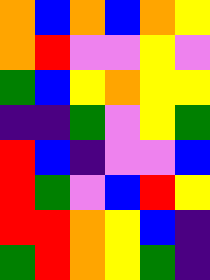[["orange", "blue", "orange", "blue", "orange", "yellow"], ["orange", "red", "violet", "violet", "yellow", "violet"], ["green", "blue", "yellow", "orange", "yellow", "yellow"], ["indigo", "indigo", "green", "violet", "yellow", "green"], ["red", "blue", "indigo", "violet", "violet", "blue"], ["red", "green", "violet", "blue", "red", "yellow"], ["red", "red", "orange", "yellow", "blue", "indigo"], ["green", "red", "orange", "yellow", "green", "indigo"]]